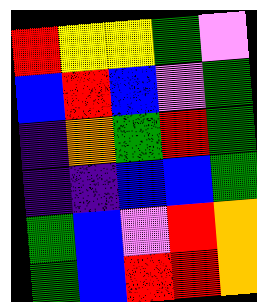[["red", "yellow", "yellow", "green", "violet"], ["blue", "red", "blue", "violet", "green"], ["indigo", "orange", "green", "red", "green"], ["indigo", "indigo", "blue", "blue", "green"], ["green", "blue", "violet", "red", "orange"], ["green", "blue", "red", "red", "orange"]]